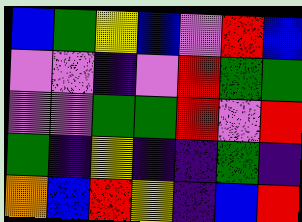[["blue", "green", "yellow", "blue", "violet", "red", "blue"], ["violet", "violet", "indigo", "violet", "red", "green", "green"], ["violet", "violet", "green", "green", "red", "violet", "red"], ["green", "indigo", "yellow", "indigo", "indigo", "green", "indigo"], ["orange", "blue", "red", "yellow", "indigo", "blue", "red"]]